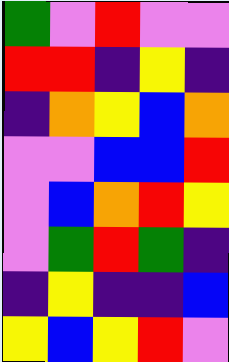[["green", "violet", "red", "violet", "violet"], ["red", "red", "indigo", "yellow", "indigo"], ["indigo", "orange", "yellow", "blue", "orange"], ["violet", "violet", "blue", "blue", "red"], ["violet", "blue", "orange", "red", "yellow"], ["violet", "green", "red", "green", "indigo"], ["indigo", "yellow", "indigo", "indigo", "blue"], ["yellow", "blue", "yellow", "red", "violet"]]